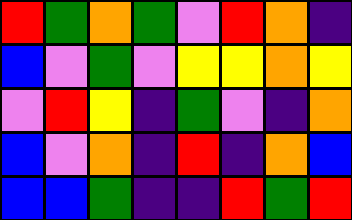[["red", "green", "orange", "green", "violet", "red", "orange", "indigo"], ["blue", "violet", "green", "violet", "yellow", "yellow", "orange", "yellow"], ["violet", "red", "yellow", "indigo", "green", "violet", "indigo", "orange"], ["blue", "violet", "orange", "indigo", "red", "indigo", "orange", "blue"], ["blue", "blue", "green", "indigo", "indigo", "red", "green", "red"]]